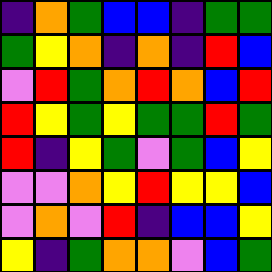[["indigo", "orange", "green", "blue", "blue", "indigo", "green", "green"], ["green", "yellow", "orange", "indigo", "orange", "indigo", "red", "blue"], ["violet", "red", "green", "orange", "red", "orange", "blue", "red"], ["red", "yellow", "green", "yellow", "green", "green", "red", "green"], ["red", "indigo", "yellow", "green", "violet", "green", "blue", "yellow"], ["violet", "violet", "orange", "yellow", "red", "yellow", "yellow", "blue"], ["violet", "orange", "violet", "red", "indigo", "blue", "blue", "yellow"], ["yellow", "indigo", "green", "orange", "orange", "violet", "blue", "green"]]